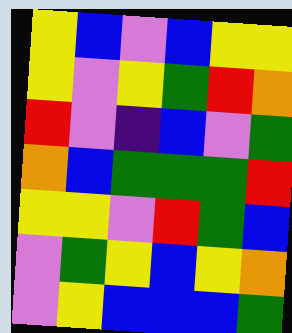[["yellow", "blue", "violet", "blue", "yellow", "yellow"], ["yellow", "violet", "yellow", "green", "red", "orange"], ["red", "violet", "indigo", "blue", "violet", "green"], ["orange", "blue", "green", "green", "green", "red"], ["yellow", "yellow", "violet", "red", "green", "blue"], ["violet", "green", "yellow", "blue", "yellow", "orange"], ["violet", "yellow", "blue", "blue", "blue", "green"]]